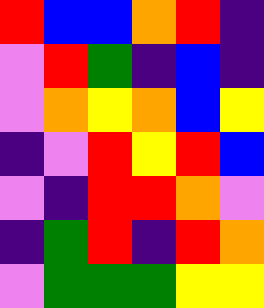[["red", "blue", "blue", "orange", "red", "indigo"], ["violet", "red", "green", "indigo", "blue", "indigo"], ["violet", "orange", "yellow", "orange", "blue", "yellow"], ["indigo", "violet", "red", "yellow", "red", "blue"], ["violet", "indigo", "red", "red", "orange", "violet"], ["indigo", "green", "red", "indigo", "red", "orange"], ["violet", "green", "green", "green", "yellow", "yellow"]]